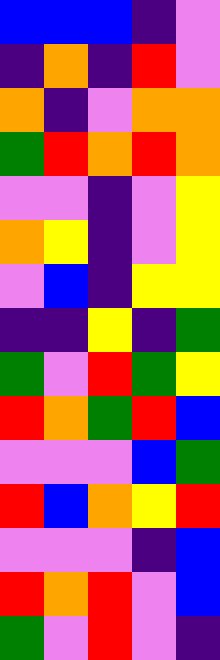[["blue", "blue", "blue", "indigo", "violet"], ["indigo", "orange", "indigo", "red", "violet"], ["orange", "indigo", "violet", "orange", "orange"], ["green", "red", "orange", "red", "orange"], ["violet", "violet", "indigo", "violet", "yellow"], ["orange", "yellow", "indigo", "violet", "yellow"], ["violet", "blue", "indigo", "yellow", "yellow"], ["indigo", "indigo", "yellow", "indigo", "green"], ["green", "violet", "red", "green", "yellow"], ["red", "orange", "green", "red", "blue"], ["violet", "violet", "violet", "blue", "green"], ["red", "blue", "orange", "yellow", "red"], ["violet", "violet", "violet", "indigo", "blue"], ["red", "orange", "red", "violet", "blue"], ["green", "violet", "red", "violet", "indigo"]]